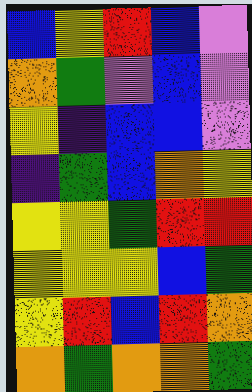[["blue", "yellow", "red", "blue", "violet"], ["orange", "green", "violet", "blue", "violet"], ["yellow", "indigo", "blue", "blue", "violet"], ["indigo", "green", "blue", "orange", "yellow"], ["yellow", "yellow", "green", "red", "red"], ["yellow", "yellow", "yellow", "blue", "green"], ["yellow", "red", "blue", "red", "orange"], ["orange", "green", "orange", "orange", "green"]]